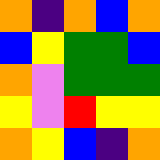[["orange", "indigo", "orange", "blue", "orange"], ["blue", "yellow", "green", "green", "blue"], ["orange", "violet", "green", "green", "green"], ["yellow", "violet", "red", "yellow", "yellow"], ["orange", "yellow", "blue", "indigo", "orange"]]